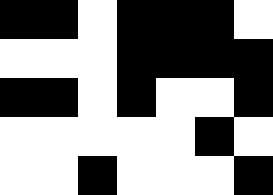[["black", "black", "white", "black", "black", "black", "white"], ["white", "white", "white", "black", "black", "black", "black"], ["black", "black", "white", "black", "white", "white", "black"], ["white", "white", "white", "white", "white", "black", "white"], ["white", "white", "black", "white", "white", "white", "black"]]